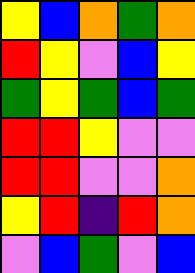[["yellow", "blue", "orange", "green", "orange"], ["red", "yellow", "violet", "blue", "yellow"], ["green", "yellow", "green", "blue", "green"], ["red", "red", "yellow", "violet", "violet"], ["red", "red", "violet", "violet", "orange"], ["yellow", "red", "indigo", "red", "orange"], ["violet", "blue", "green", "violet", "blue"]]